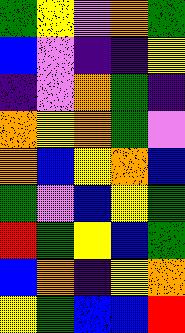[["green", "yellow", "violet", "orange", "green"], ["blue", "violet", "indigo", "indigo", "yellow"], ["indigo", "violet", "orange", "green", "indigo"], ["orange", "yellow", "orange", "green", "violet"], ["orange", "blue", "yellow", "orange", "blue"], ["green", "violet", "blue", "yellow", "green"], ["red", "green", "yellow", "blue", "green"], ["blue", "orange", "indigo", "yellow", "orange"], ["yellow", "green", "blue", "blue", "red"]]